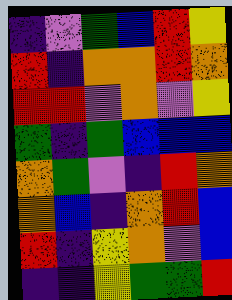[["indigo", "violet", "green", "blue", "red", "yellow"], ["red", "indigo", "orange", "orange", "red", "orange"], ["red", "red", "violet", "orange", "violet", "yellow"], ["green", "indigo", "green", "blue", "blue", "blue"], ["orange", "green", "violet", "indigo", "red", "orange"], ["orange", "blue", "indigo", "orange", "red", "blue"], ["red", "indigo", "yellow", "orange", "violet", "blue"], ["indigo", "indigo", "yellow", "green", "green", "red"]]